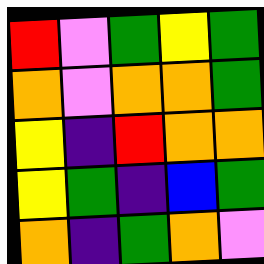[["red", "violet", "green", "yellow", "green"], ["orange", "violet", "orange", "orange", "green"], ["yellow", "indigo", "red", "orange", "orange"], ["yellow", "green", "indigo", "blue", "green"], ["orange", "indigo", "green", "orange", "violet"]]